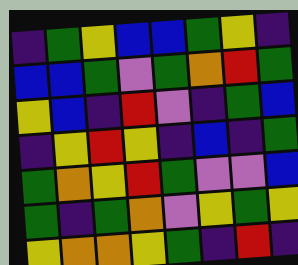[["indigo", "green", "yellow", "blue", "blue", "green", "yellow", "indigo"], ["blue", "blue", "green", "violet", "green", "orange", "red", "green"], ["yellow", "blue", "indigo", "red", "violet", "indigo", "green", "blue"], ["indigo", "yellow", "red", "yellow", "indigo", "blue", "indigo", "green"], ["green", "orange", "yellow", "red", "green", "violet", "violet", "blue"], ["green", "indigo", "green", "orange", "violet", "yellow", "green", "yellow"], ["yellow", "orange", "orange", "yellow", "green", "indigo", "red", "indigo"]]